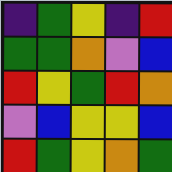[["indigo", "green", "yellow", "indigo", "red"], ["green", "green", "orange", "violet", "blue"], ["red", "yellow", "green", "red", "orange"], ["violet", "blue", "yellow", "yellow", "blue"], ["red", "green", "yellow", "orange", "green"]]